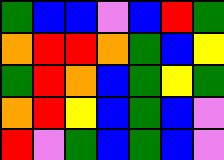[["green", "blue", "blue", "violet", "blue", "red", "green"], ["orange", "red", "red", "orange", "green", "blue", "yellow"], ["green", "red", "orange", "blue", "green", "yellow", "green"], ["orange", "red", "yellow", "blue", "green", "blue", "violet"], ["red", "violet", "green", "blue", "green", "blue", "violet"]]